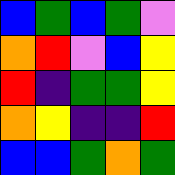[["blue", "green", "blue", "green", "violet"], ["orange", "red", "violet", "blue", "yellow"], ["red", "indigo", "green", "green", "yellow"], ["orange", "yellow", "indigo", "indigo", "red"], ["blue", "blue", "green", "orange", "green"]]